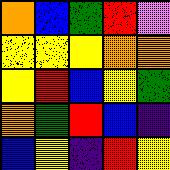[["orange", "blue", "green", "red", "violet"], ["yellow", "yellow", "yellow", "orange", "orange"], ["yellow", "red", "blue", "yellow", "green"], ["orange", "green", "red", "blue", "indigo"], ["blue", "yellow", "indigo", "red", "yellow"]]